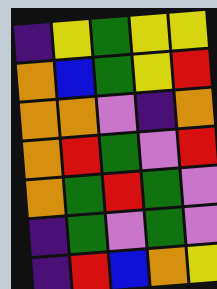[["indigo", "yellow", "green", "yellow", "yellow"], ["orange", "blue", "green", "yellow", "red"], ["orange", "orange", "violet", "indigo", "orange"], ["orange", "red", "green", "violet", "red"], ["orange", "green", "red", "green", "violet"], ["indigo", "green", "violet", "green", "violet"], ["indigo", "red", "blue", "orange", "yellow"]]